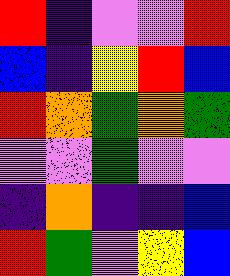[["red", "indigo", "violet", "violet", "red"], ["blue", "indigo", "yellow", "red", "blue"], ["red", "orange", "green", "orange", "green"], ["violet", "violet", "green", "violet", "violet"], ["indigo", "orange", "indigo", "indigo", "blue"], ["red", "green", "violet", "yellow", "blue"]]